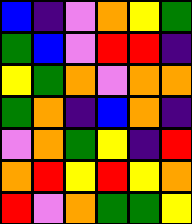[["blue", "indigo", "violet", "orange", "yellow", "green"], ["green", "blue", "violet", "red", "red", "indigo"], ["yellow", "green", "orange", "violet", "orange", "orange"], ["green", "orange", "indigo", "blue", "orange", "indigo"], ["violet", "orange", "green", "yellow", "indigo", "red"], ["orange", "red", "yellow", "red", "yellow", "orange"], ["red", "violet", "orange", "green", "green", "yellow"]]